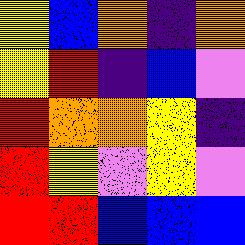[["yellow", "blue", "orange", "indigo", "orange"], ["yellow", "red", "indigo", "blue", "violet"], ["red", "orange", "orange", "yellow", "indigo"], ["red", "yellow", "violet", "yellow", "violet"], ["red", "red", "blue", "blue", "blue"]]